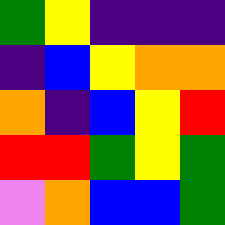[["green", "yellow", "indigo", "indigo", "indigo"], ["indigo", "blue", "yellow", "orange", "orange"], ["orange", "indigo", "blue", "yellow", "red"], ["red", "red", "green", "yellow", "green"], ["violet", "orange", "blue", "blue", "green"]]